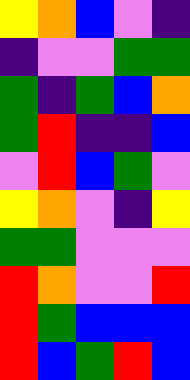[["yellow", "orange", "blue", "violet", "indigo"], ["indigo", "violet", "violet", "green", "green"], ["green", "indigo", "green", "blue", "orange"], ["green", "red", "indigo", "indigo", "blue"], ["violet", "red", "blue", "green", "violet"], ["yellow", "orange", "violet", "indigo", "yellow"], ["green", "green", "violet", "violet", "violet"], ["red", "orange", "violet", "violet", "red"], ["red", "green", "blue", "blue", "blue"], ["red", "blue", "green", "red", "blue"]]